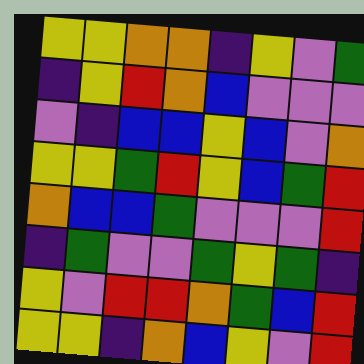[["yellow", "yellow", "orange", "orange", "indigo", "yellow", "violet", "green"], ["indigo", "yellow", "red", "orange", "blue", "violet", "violet", "violet"], ["violet", "indigo", "blue", "blue", "yellow", "blue", "violet", "orange"], ["yellow", "yellow", "green", "red", "yellow", "blue", "green", "red"], ["orange", "blue", "blue", "green", "violet", "violet", "violet", "red"], ["indigo", "green", "violet", "violet", "green", "yellow", "green", "indigo"], ["yellow", "violet", "red", "red", "orange", "green", "blue", "red"], ["yellow", "yellow", "indigo", "orange", "blue", "yellow", "violet", "red"]]